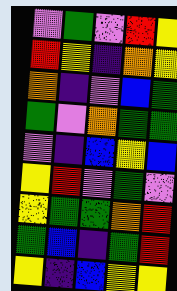[["violet", "green", "violet", "red", "yellow"], ["red", "yellow", "indigo", "orange", "yellow"], ["orange", "indigo", "violet", "blue", "green"], ["green", "violet", "orange", "green", "green"], ["violet", "indigo", "blue", "yellow", "blue"], ["yellow", "red", "violet", "green", "violet"], ["yellow", "green", "green", "orange", "red"], ["green", "blue", "indigo", "green", "red"], ["yellow", "indigo", "blue", "yellow", "yellow"]]